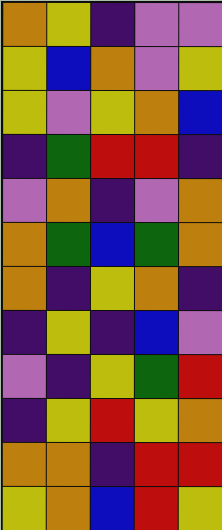[["orange", "yellow", "indigo", "violet", "violet"], ["yellow", "blue", "orange", "violet", "yellow"], ["yellow", "violet", "yellow", "orange", "blue"], ["indigo", "green", "red", "red", "indigo"], ["violet", "orange", "indigo", "violet", "orange"], ["orange", "green", "blue", "green", "orange"], ["orange", "indigo", "yellow", "orange", "indigo"], ["indigo", "yellow", "indigo", "blue", "violet"], ["violet", "indigo", "yellow", "green", "red"], ["indigo", "yellow", "red", "yellow", "orange"], ["orange", "orange", "indigo", "red", "red"], ["yellow", "orange", "blue", "red", "yellow"]]